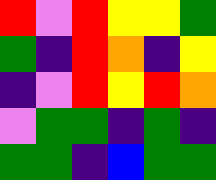[["red", "violet", "red", "yellow", "yellow", "green"], ["green", "indigo", "red", "orange", "indigo", "yellow"], ["indigo", "violet", "red", "yellow", "red", "orange"], ["violet", "green", "green", "indigo", "green", "indigo"], ["green", "green", "indigo", "blue", "green", "green"]]